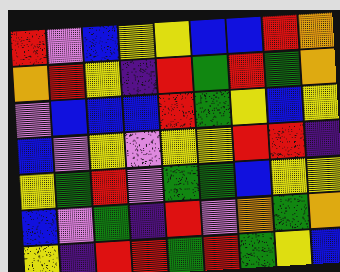[["red", "violet", "blue", "yellow", "yellow", "blue", "blue", "red", "orange"], ["orange", "red", "yellow", "indigo", "red", "green", "red", "green", "orange"], ["violet", "blue", "blue", "blue", "red", "green", "yellow", "blue", "yellow"], ["blue", "violet", "yellow", "violet", "yellow", "yellow", "red", "red", "indigo"], ["yellow", "green", "red", "violet", "green", "green", "blue", "yellow", "yellow"], ["blue", "violet", "green", "indigo", "red", "violet", "orange", "green", "orange"], ["yellow", "indigo", "red", "red", "green", "red", "green", "yellow", "blue"]]